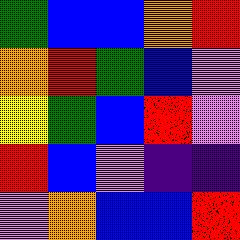[["green", "blue", "blue", "orange", "red"], ["orange", "red", "green", "blue", "violet"], ["yellow", "green", "blue", "red", "violet"], ["red", "blue", "violet", "indigo", "indigo"], ["violet", "orange", "blue", "blue", "red"]]